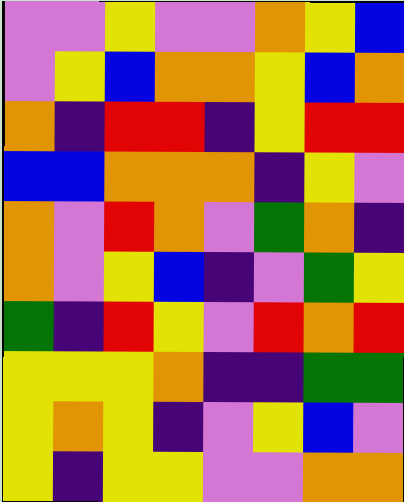[["violet", "violet", "yellow", "violet", "violet", "orange", "yellow", "blue"], ["violet", "yellow", "blue", "orange", "orange", "yellow", "blue", "orange"], ["orange", "indigo", "red", "red", "indigo", "yellow", "red", "red"], ["blue", "blue", "orange", "orange", "orange", "indigo", "yellow", "violet"], ["orange", "violet", "red", "orange", "violet", "green", "orange", "indigo"], ["orange", "violet", "yellow", "blue", "indigo", "violet", "green", "yellow"], ["green", "indigo", "red", "yellow", "violet", "red", "orange", "red"], ["yellow", "yellow", "yellow", "orange", "indigo", "indigo", "green", "green"], ["yellow", "orange", "yellow", "indigo", "violet", "yellow", "blue", "violet"], ["yellow", "indigo", "yellow", "yellow", "violet", "violet", "orange", "orange"]]